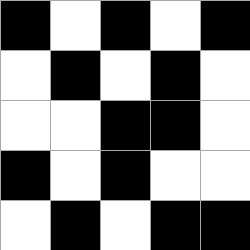[["black", "white", "black", "white", "black"], ["white", "black", "white", "black", "white"], ["white", "white", "black", "black", "white"], ["black", "white", "black", "white", "white"], ["white", "black", "white", "black", "black"]]